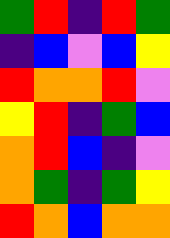[["green", "red", "indigo", "red", "green"], ["indigo", "blue", "violet", "blue", "yellow"], ["red", "orange", "orange", "red", "violet"], ["yellow", "red", "indigo", "green", "blue"], ["orange", "red", "blue", "indigo", "violet"], ["orange", "green", "indigo", "green", "yellow"], ["red", "orange", "blue", "orange", "orange"]]